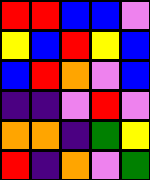[["red", "red", "blue", "blue", "violet"], ["yellow", "blue", "red", "yellow", "blue"], ["blue", "red", "orange", "violet", "blue"], ["indigo", "indigo", "violet", "red", "violet"], ["orange", "orange", "indigo", "green", "yellow"], ["red", "indigo", "orange", "violet", "green"]]